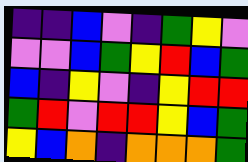[["indigo", "indigo", "blue", "violet", "indigo", "green", "yellow", "violet"], ["violet", "violet", "blue", "green", "yellow", "red", "blue", "green"], ["blue", "indigo", "yellow", "violet", "indigo", "yellow", "red", "red"], ["green", "red", "violet", "red", "red", "yellow", "blue", "green"], ["yellow", "blue", "orange", "indigo", "orange", "orange", "orange", "green"]]